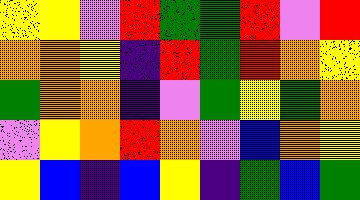[["yellow", "yellow", "violet", "red", "green", "green", "red", "violet", "red"], ["orange", "orange", "yellow", "indigo", "red", "green", "red", "orange", "yellow"], ["green", "orange", "orange", "indigo", "violet", "green", "yellow", "green", "orange"], ["violet", "yellow", "orange", "red", "orange", "violet", "blue", "orange", "yellow"], ["yellow", "blue", "indigo", "blue", "yellow", "indigo", "green", "blue", "green"]]